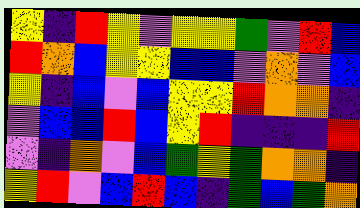[["yellow", "indigo", "red", "yellow", "violet", "yellow", "yellow", "green", "violet", "red", "blue"], ["red", "orange", "blue", "yellow", "yellow", "blue", "blue", "violet", "orange", "violet", "blue"], ["yellow", "indigo", "blue", "violet", "blue", "yellow", "yellow", "red", "orange", "orange", "indigo"], ["violet", "blue", "blue", "red", "blue", "yellow", "red", "indigo", "indigo", "indigo", "red"], ["violet", "indigo", "orange", "violet", "blue", "green", "yellow", "green", "orange", "orange", "indigo"], ["yellow", "red", "violet", "blue", "red", "blue", "indigo", "green", "blue", "green", "orange"]]